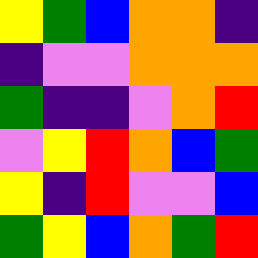[["yellow", "green", "blue", "orange", "orange", "indigo"], ["indigo", "violet", "violet", "orange", "orange", "orange"], ["green", "indigo", "indigo", "violet", "orange", "red"], ["violet", "yellow", "red", "orange", "blue", "green"], ["yellow", "indigo", "red", "violet", "violet", "blue"], ["green", "yellow", "blue", "orange", "green", "red"]]